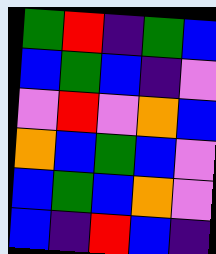[["green", "red", "indigo", "green", "blue"], ["blue", "green", "blue", "indigo", "violet"], ["violet", "red", "violet", "orange", "blue"], ["orange", "blue", "green", "blue", "violet"], ["blue", "green", "blue", "orange", "violet"], ["blue", "indigo", "red", "blue", "indigo"]]